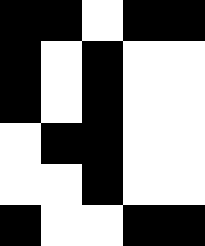[["black", "black", "white", "black", "black"], ["black", "white", "black", "white", "white"], ["black", "white", "black", "white", "white"], ["white", "black", "black", "white", "white"], ["white", "white", "black", "white", "white"], ["black", "white", "white", "black", "black"]]